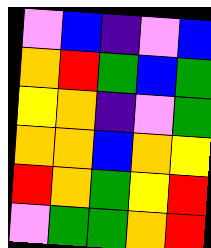[["violet", "blue", "indigo", "violet", "blue"], ["orange", "red", "green", "blue", "green"], ["yellow", "orange", "indigo", "violet", "green"], ["orange", "orange", "blue", "orange", "yellow"], ["red", "orange", "green", "yellow", "red"], ["violet", "green", "green", "orange", "red"]]